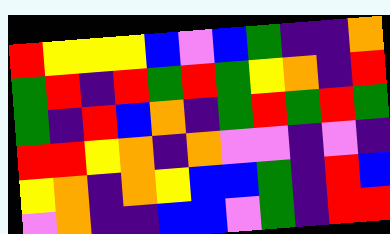[["red", "yellow", "yellow", "yellow", "blue", "violet", "blue", "green", "indigo", "indigo", "orange"], ["green", "red", "indigo", "red", "green", "red", "green", "yellow", "orange", "indigo", "red"], ["green", "indigo", "red", "blue", "orange", "indigo", "green", "red", "green", "red", "green"], ["red", "red", "yellow", "orange", "indigo", "orange", "violet", "violet", "indigo", "violet", "indigo"], ["yellow", "orange", "indigo", "orange", "yellow", "blue", "blue", "green", "indigo", "red", "blue"], ["violet", "orange", "indigo", "indigo", "blue", "blue", "violet", "green", "indigo", "red", "red"]]